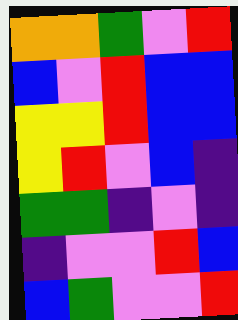[["orange", "orange", "green", "violet", "red"], ["blue", "violet", "red", "blue", "blue"], ["yellow", "yellow", "red", "blue", "blue"], ["yellow", "red", "violet", "blue", "indigo"], ["green", "green", "indigo", "violet", "indigo"], ["indigo", "violet", "violet", "red", "blue"], ["blue", "green", "violet", "violet", "red"]]